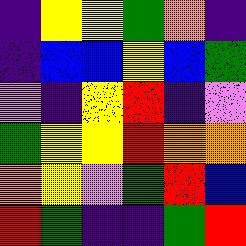[["indigo", "yellow", "yellow", "green", "orange", "indigo"], ["indigo", "blue", "blue", "yellow", "blue", "green"], ["violet", "indigo", "yellow", "red", "indigo", "violet"], ["green", "yellow", "yellow", "red", "orange", "orange"], ["orange", "yellow", "violet", "green", "red", "blue"], ["red", "green", "indigo", "indigo", "green", "red"]]